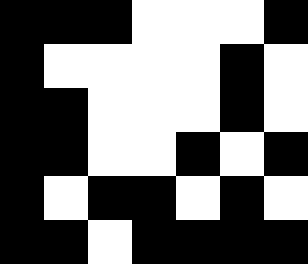[["black", "black", "black", "white", "white", "white", "black"], ["black", "white", "white", "white", "white", "black", "white"], ["black", "black", "white", "white", "white", "black", "white"], ["black", "black", "white", "white", "black", "white", "black"], ["black", "white", "black", "black", "white", "black", "white"], ["black", "black", "white", "black", "black", "black", "black"]]